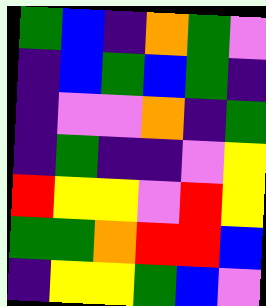[["green", "blue", "indigo", "orange", "green", "violet"], ["indigo", "blue", "green", "blue", "green", "indigo"], ["indigo", "violet", "violet", "orange", "indigo", "green"], ["indigo", "green", "indigo", "indigo", "violet", "yellow"], ["red", "yellow", "yellow", "violet", "red", "yellow"], ["green", "green", "orange", "red", "red", "blue"], ["indigo", "yellow", "yellow", "green", "blue", "violet"]]